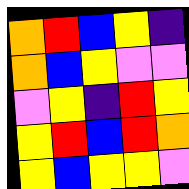[["orange", "red", "blue", "yellow", "indigo"], ["orange", "blue", "yellow", "violet", "violet"], ["violet", "yellow", "indigo", "red", "yellow"], ["yellow", "red", "blue", "red", "orange"], ["yellow", "blue", "yellow", "yellow", "violet"]]